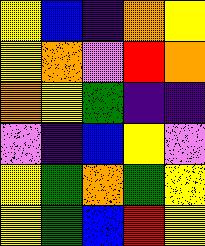[["yellow", "blue", "indigo", "orange", "yellow"], ["yellow", "orange", "violet", "red", "orange"], ["orange", "yellow", "green", "indigo", "indigo"], ["violet", "indigo", "blue", "yellow", "violet"], ["yellow", "green", "orange", "green", "yellow"], ["yellow", "green", "blue", "red", "yellow"]]